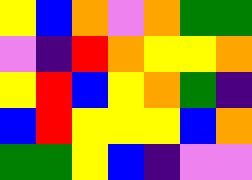[["yellow", "blue", "orange", "violet", "orange", "green", "green"], ["violet", "indigo", "red", "orange", "yellow", "yellow", "orange"], ["yellow", "red", "blue", "yellow", "orange", "green", "indigo"], ["blue", "red", "yellow", "yellow", "yellow", "blue", "orange"], ["green", "green", "yellow", "blue", "indigo", "violet", "violet"]]